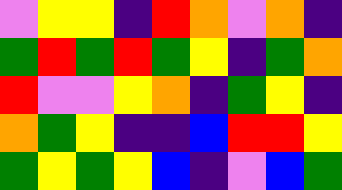[["violet", "yellow", "yellow", "indigo", "red", "orange", "violet", "orange", "indigo"], ["green", "red", "green", "red", "green", "yellow", "indigo", "green", "orange"], ["red", "violet", "violet", "yellow", "orange", "indigo", "green", "yellow", "indigo"], ["orange", "green", "yellow", "indigo", "indigo", "blue", "red", "red", "yellow"], ["green", "yellow", "green", "yellow", "blue", "indigo", "violet", "blue", "green"]]